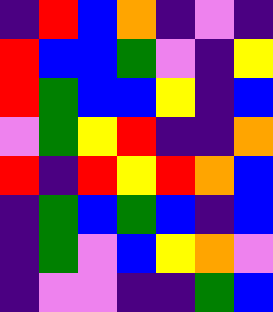[["indigo", "red", "blue", "orange", "indigo", "violet", "indigo"], ["red", "blue", "blue", "green", "violet", "indigo", "yellow"], ["red", "green", "blue", "blue", "yellow", "indigo", "blue"], ["violet", "green", "yellow", "red", "indigo", "indigo", "orange"], ["red", "indigo", "red", "yellow", "red", "orange", "blue"], ["indigo", "green", "blue", "green", "blue", "indigo", "blue"], ["indigo", "green", "violet", "blue", "yellow", "orange", "violet"], ["indigo", "violet", "violet", "indigo", "indigo", "green", "blue"]]